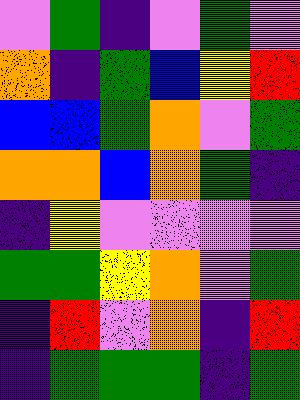[["violet", "green", "indigo", "violet", "green", "violet"], ["orange", "indigo", "green", "blue", "yellow", "red"], ["blue", "blue", "green", "orange", "violet", "green"], ["orange", "orange", "blue", "orange", "green", "indigo"], ["indigo", "yellow", "violet", "violet", "violet", "violet"], ["green", "green", "yellow", "orange", "violet", "green"], ["indigo", "red", "violet", "orange", "indigo", "red"], ["indigo", "green", "green", "green", "indigo", "green"]]